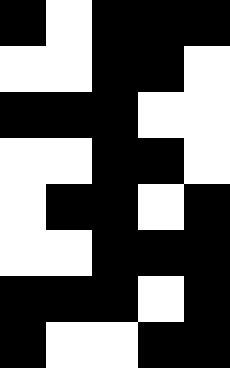[["black", "white", "black", "black", "black"], ["white", "white", "black", "black", "white"], ["black", "black", "black", "white", "white"], ["white", "white", "black", "black", "white"], ["white", "black", "black", "white", "black"], ["white", "white", "black", "black", "black"], ["black", "black", "black", "white", "black"], ["black", "white", "white", "black", "black"]]